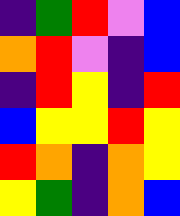[["indigo", "green", "red", "violet", "blue"], ["orange", "red", "violet", "indigo", "blue"], ["indigo", "red", "yellow", "indigo", "red"], ["blue", "yellow", "yellow", "red", "yellow"], ["red", "orange", "indigo", "orange", "yellow"], ["yellow", "green", "indigo", "orange", "blue"]]